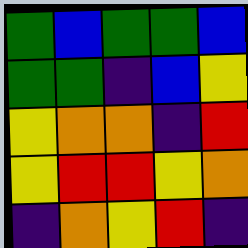[["green", "blue", "green", "green", "blue"], ["green", "green", "indigo", "blue", "yellow"], ["yellow", "orange", "orange", "indigo", "red"], ["yellow", "red", "red", "yellow", "orange"], ["indigo", "orange", "yellow", "red", "indigo"]]